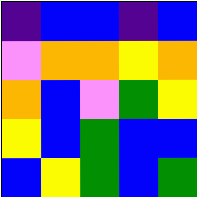[["indigo", "blue", "blue", "indigo", "blue"], ["violet", "orange", "orange", "yellow", "orange"], ["orange", "blue", "violet", "green", "yellow"], ["yellow", "blue", "green", "blue", "blue"], ["blue", "yellow", "green", "blue", "green"]]